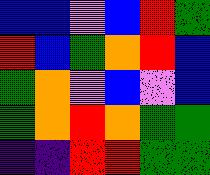[["blue", "blue", "violet", "blue", "red", "green"], ["red", "blue", "green", "orange", "red", "blue"], ["green", "orange", "violet", "blue", "violet", "blue"], ["green", "orange", "red", "orange", "green", "green"], ["indigo", "indigo", "red", "red", "green", "green"]]